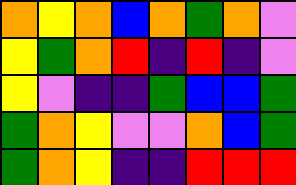[["orange", "yellow", "orange", "blue", "orange", "green", "orange", "violet"], ["yellow", "green", "orange", "red", "indigo", "red", "indigo", "violet"], ["yellow", "violet", "indigo", "indigo", "green", "blue", "blue", "green"], ["green", "orange", "yellow", "violet", "violet", "orange", "blue", "green"], ["green", "orange", "yellow", "indigo", "indigo", "red", "red", "red"]]